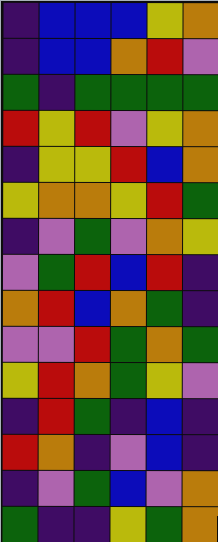[["indigo", "blue", "blue", "blue", "yellow", "orange"], ["indigo", "blue", "blue", "orange", "red", "violet"], ["green", "indigo", "green", "green", "green", "green"], ["red", "yellow", "red", "violet", "yellow", "orange"], ["indigo", "yellow", "yellow", "red", "blue", "orange"], ["yellow", "orange", "orange", "yellow", "red", "green"], ["indigo", "violet", "green", "violet", "orange", "yellow"], ["violet", "green", "red", "blue", "red", "indigo"], ["orange", "red", "blue", "orange", "green", "indigo"], ["violet", "violet", "red", "green", "orange", "green"], ["yellow", "red", "orange", "green", "yellow", "violet"], ["indigo", "red", "green", "indigo", "blue", "indigo"], ["red", "orange", "indigo", "violet", "blue", "indigo"], ["indigo", "violet", "green", "blue", "violet", "orange"], ["green", "indigo", "indigo", "yellow", "green", "orange"]]